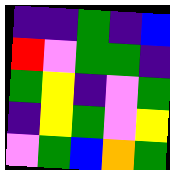[["indigo", "indigo", "green", "indigo", "blue"], ["red", "violet", "green", "green", "indigo"], ["green", "yellow", "indigo", "violet", "green"], ["indigo", "yellow", "green", "violet", "yellow"], ["violet", "green", "blue", "orange", "green"]]